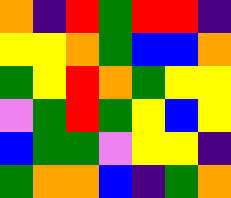[["orange", "indigo", "red", "green", "red", "red", "indigo"], ["yellow", "yellow", "orange", "green", "blue", "blue", "orange"], ["green", "yellow", "red", "orange", "green", "yellow", "yellow"], ["violet", "green", "red", "green", "yellow", "blue", "yellow"], ["blue", "green", "green", "violet", "yellow", "yellow", "indigo"], ["green", "orange", "orange", "blue", "indigo", "green", "orange"]]